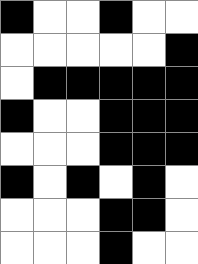[["black", "white", "white", "black", "white", "white"], ["white", "white", "white", "white", "white", "black"], ["white", "black", "black", "black", "black", "black"], ["black", "white", "white", "black", "black", "black"], ["white", "white", "white", "black", "black", "black"], ["black", "white", "black", "white", "black", "white"], ["white", "white", "white", "black", "black", "white"], ["white", "white", "white", "black", "white", "white"]]